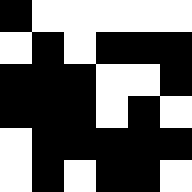[["black", "white", "white", "white", "white", "white"], ["white", "black", "white", "black", "black", "black"], ["black", "black", "black", "white", "white", "black"], ["black", "black", "black", "white", "black", "white"], ["white", "black", "black", "black", "black", "black"], ["white", "black", "white", "black", "black", "white"]]